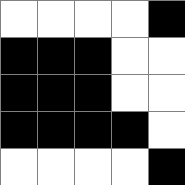[["white", "white", "white", "white", "black"], ["black", "black", "black", "white", "white"], ["black", "black", "black", "white", "white"], ["black", "black", "black", "black", "white"], ["white", "white", "white", "white", "black"]]